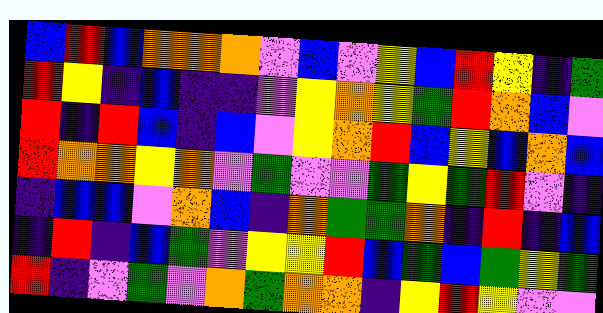[["blue", "red", "blue", "orange", "orange", "orange", "violet", "blue", "violet", "yellow", "blue", "red", "yellow", "indigo", "green"], ["red", "yellow", "indigo", "blue", "indigo", "indigo", "violet", "yellow", "orange", "yellow", "green", "red", "orange", "blue", "violet"], ["red", "indigo", "red", "blue", "indigo", "blue", "violet", "yellow", "orange", "red", "blue", "yellow", "blue", "orange", "blue"], ["red", "orange", "orange", "yellow", "orange", "violet", "green", "violet", "violet", "green", "yellow", "green", "red", "violet", "indigo"], ["indigo", "blue", "blue", "violet", "orange", "blue", "indigo", "orange", "green", "green", "orange", "indigo", "red", "indigo", "blue"], ["indigo", "red", "indigo", "blue", "green", "violet", "yellow", "yellow", "red", "blue", "green", "blue", "green", "yellow", "green"], ["red", "indigo", "violet", "green", "violet", "orange", "green", "orange", "orange", "indigo", "yellow", "red", "yellow", "violet", "violet"]]